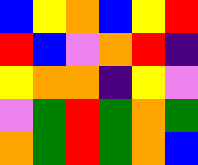[["blue", "yellow", "orange", "blue", "yellow", "red"], ["red", "blue", "violet", "orange", "red", "indigo"], ["yellow", "orange", "orange", "indigo", "yellow", "violet"], ["violet", "green", "red", "green", "orange", "green"], ["orange", "green", "red", "green", "orange", "blue"]]